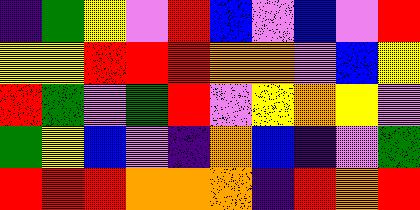[["indigo", "green", "yellow", "violet", "red", "blue", "violet", "blue", "violet", "red"], ["yellow", "yellow", "red", "red", "red", "orange", "orange", "violet", "blue", "yellow"], ["red", "green", "violet", "green", "red", "violet", "yellow", "orange", "yellow", "violet"], ["green", "yellow", "blue", "violet", "indigo", "orange", "blue", "indigo", "violet", "green"], ["red", "red", "red", "orange", "orange", "orange", "indigo", "red", "orange", "red"]]